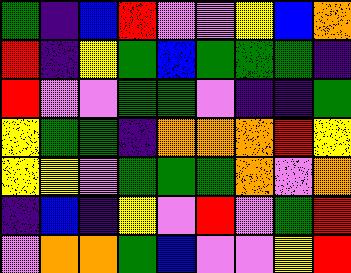[["green", "indigo", "blue", "red", "violet", "violet", "yellow", "blue", "orange"], ["red", "indigo", "yellow", "green", "blue", "green", "green", "green", "indigo"], ["red", "violet", "violet", "green", "green", "violet", "indigo", "indigo", "green"], ["yellow", "green", "green", "indigo", "orange", "orange", "orange", "red", "yellow"], ["yellow", "yellow", "violet", "green", "green", "green", "orange", "violet", "orange"], ["indigo", "blue", "indigo", "yellow", "violet", "red", "violet", "green", "red"], ["violet", "orange", "orange", "green", "blue", "violet", "violet", "yellow", "red"]]